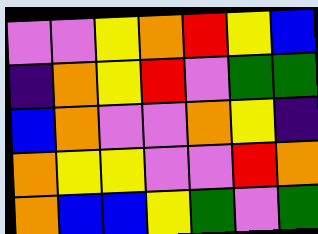[["violet", "violet", "yellow", "orange", "red", "yellow", "blue"], ["indigo", "orange", "yellow", "red", "violet", "green", "green"], ["blue", "orange", "violet", "violet", "orange", "yellow", "indigo"], ["orange", "yellow", "yellow", "violet", "violet", "red", "orange"], ["orange", "blue", "blue", "yellow", "green", "violet", "green"]]